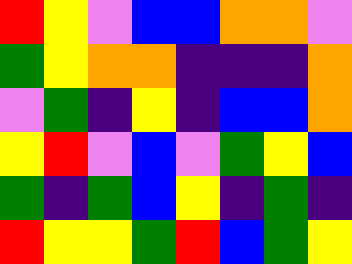[["red", "yellow", "violet", "blue", "blue", "orange", "orange", "violet"], ["green", "yellow", "orange", "orange", "indigo", "indigo", "indigo", "orange"], ["violet", "green", "indigo", "yellow", "indigo", "blue", "blue", "orange"], ["yellow", "red", "violet", "blue", "violet", "green", "yellow", "blue"], ["green", "indigo", "green", "blue", "yellow", "indigo", "green", "indigo"], ["red", "yellow", "yellow", "green", "red", "blue", "green", "yellow"]]